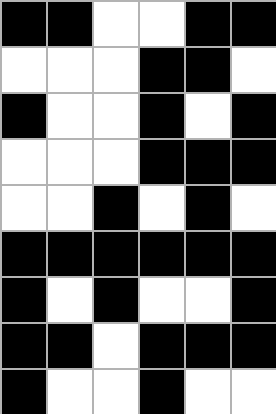[["black", "black", "white", "white", "black", "black"], ["white", "white", "white", "black", "black", "white"], ["black", "white", "white", "black", "white", "black"], ["white", "white", "white", "black", "black", "black"], ["white", "white", "black", "white", "black", "white"], ["black", "black", "black", "black", "black", "black"], ["black", "white", "black", "white", "white", "black"], ["black", "black", "white", "black", "black", "black"], ["black", "white", "white", "black", "white", "white"]]